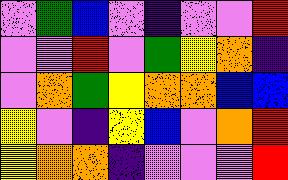[["violet", "green", "blue", "violet", "indigo", "violet", "violet", "red"], ["violet", "violet", "red", "violet", "green", "yellow", "orange", "indigo"], ["violet", "orange", "green", "yellow", "orange", "orange", "blue", "blue"], ["yellow", "violet", "indigo", "yellow", "blue", "violet", "orange", "red"], ["yellow", "orange", "orange", "indigo", "violet", "violet", "violet", "red"]]